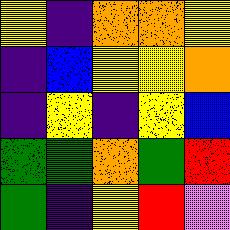[["yellow", "indigo", "orange", "orange", "yellow"], ["indigo", "blue", "yellow", "yellow", "orange"], ["indigo", "yellow", "indigo", "yellow", "blue"], ["green", "green", "orange", "green", "red"], ["green", "indigo", "yellow", "red", "violet"]]